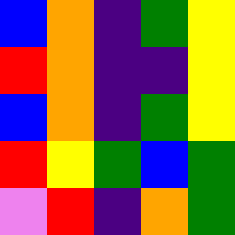[["blue", "orange", "indigo", "green", "yellow"], ["red", "orange", "indigo", "indigo", "yellow"], ["blue", "orange", "indigo", "green", "yellow"], ["red", "yellow", "green", "blue", "green"], ["violet", "red", "indigo", "orange", "green"]]